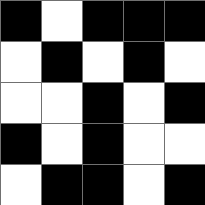[["black", "white", "black", "black", "black"], ["white", "black", "white", "black", "white"], ["white", "white", "black", "white", "black"], ["black", "white", "black", "white", "white"], ["white", "black", "black", "white", "black"]]